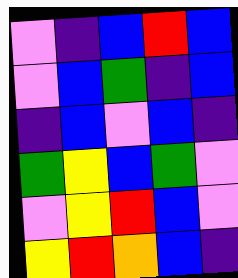[["violet", "indigo", "blue", "red", "blue"], ["violet", "blue", "green", "indigo", "blue"], ["indigo", "blue", "violet", "blue", "indigo"], ["green", "yellow", "blue", "green", "violet"], ["violet", "yellow", "red", "blue", "violet"], ["yellow", "red", "orange", "blue", "indigo"]]